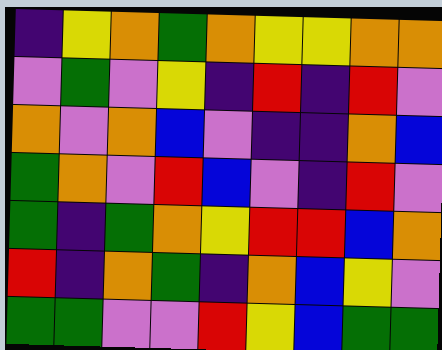[["indigo", "yellow", "orange", "green", "orange", "yellow", "yellow", "orange", "orange"], ["violet", "green", "violet", "yellow", "indigo", "red", "indigo", "red", "violet"], ["orange", "violet", "orange", "blue", "violet", "indigo", "indigo", "orange", "blue"], ["green", "orange", "violet", "red", "blue", "violet", "indigo", "red", "violet"], ["green", "indigo", "green", "orange", "yellow", "red", "red", "blue", "orange"], ["red", "indigo", "orange", "green", "indigo", "orange", "blue", "yellow", "violet"], ["green", "green", "violet", "violet", "red", "yellow", "blue", "green", "green"]]